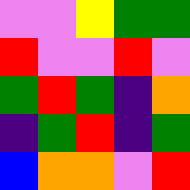[["violet", "violet", "yellow", "green", "green"], ["red", "violet", "violet", "red", "violet"], ["green", "red", "green", "indigo", "orange"], ["indigo", "green", "red", "indigo", "green"], ["blue", "orange", "orange", "violet", "red"]]